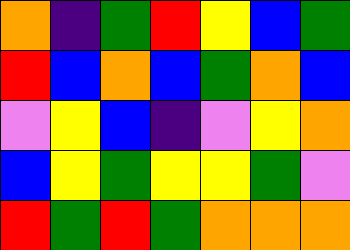[["orange", "indigo", "green", "red", "yellow", "blue", "green"], ["red", "blue", "orange", "blue", "green", "orange", "blue"], ["violet", "yellow", "blue", "indigo", "violet", "yellow", "orange"], ["blue", "yellow", "green", "yellow", "yellow", "green", "violet"], ["red", "green", "red", "green", "orange", "orange", "orange"]]